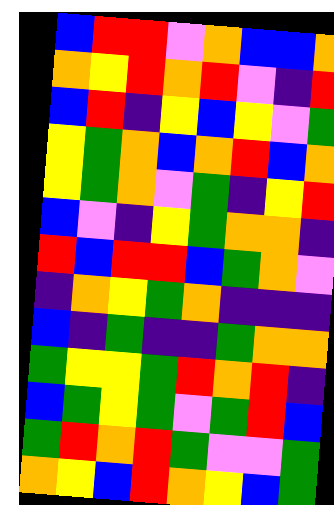[["blue", "red", "red", "violet", "orange", "blue", "blue", "orange"], ["orange", "yellow", "red", "orange", "red", "violet", "indigo", "red"], ["blue", "red", "indigo", "yellow", "blue", "yellow", "violet", "green"], ["yellow", "green", "orange", "blue", "orange", "red", "blue", "orange"], ["yellow", "green", "orange", "violet", "green", "indigo", "yellow", "red"], ["blue", "violet", "indigo", "yellow", "green", "orange", "orange", "indigo"], ["red", "blue", "red", "red", "blue", "green", "orange", "violet"], ["indigo", "orange", "yellow", "green", "orange", "indigo", "indigo", "indigo"], ["blue", "indigo", "green", "indigo", "indigo", "green", "orange", "orange"], ["green", "yellow", "yellow", "green", "red", "orange", "red", "indigo"], ["blue", "green", "yellow", "green", "violet", "green", "red", "blue"], ["green", "red", "orange", "red", "green", "violet", "violet", "green"], ["orange", "yellow", "blue", "red", "orange", "yellow", "blue", "green"]]